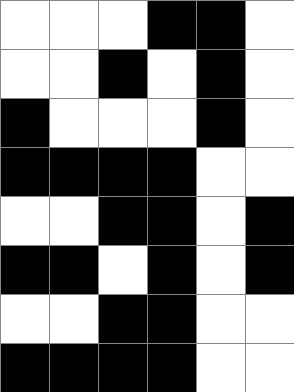[["white", "white", "white", "black", "black", "white"], ["white", "white", "black", "white", "black", "white"], ["black", "white", "white", "white", "black", "white"], ["black", "black", "black", "black", "white", "white"], ["white", "white", "black", "black", "white", "black"], ["black", "black", "white", "black", "white", "black"], ["white", "white", "black", "black", "white", "white"], ["black", "black", "black", "black", "white", "white"]]